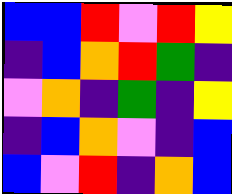[["blue", "blue", "red", "violet", "red", "yellow"], ["indigo", "blue", "orange", "red", "green", "indigo"], ["violet", "orange", "indigo", "green", "indigo", "yellow"], ["indigo", "blue", "orange", "violet", "indigo", "blue"], ["blue", "violet", "red", "indigo", "orange", "blue"]]